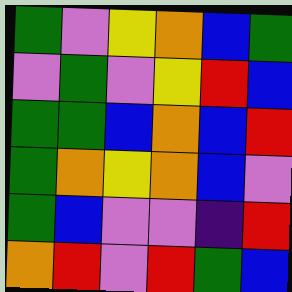[["green", "violet", "yellow", "orange", "blue", "green"], ["violet", "green", "violet", "yellow", "red", "blue"], ["green", "green", "blue", "orange", "blue", "red"], ["green", "orange", "yellow", "orange", "blue", "violet"], ["green", "blue", "violet", "violet", "indigo", "red"], ["orange", "red", "violet", "red", "green", "blue"]]